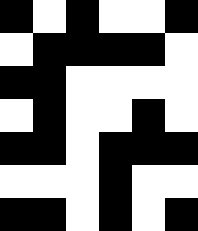[["black", "white", "black", "white", "white", "black"], ["white", "black", "black", "black", "black", "white"], ["black", "black", "white", "white", "white", "white"], ["white", "black", "white", "white", "black", "white"], ["black", "black", "white", "black", "black", "black"], ["white", "white", "white", "black", "white", "white"], ["black", "black", "white", "black", "white", "black"]]